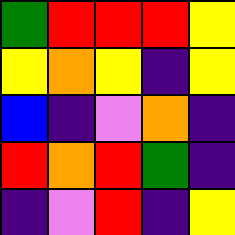[["green", "red", "red", "red", "yellow"], ["yellow", "orange", "yellow", "indigo", "yellow"], ["blue", "indigo", "violet", "orange", "indigo"], ["red", "orange", "red", "green", "indigo"], ["indigo", "violet", "red", "indigo", "yellow"]]